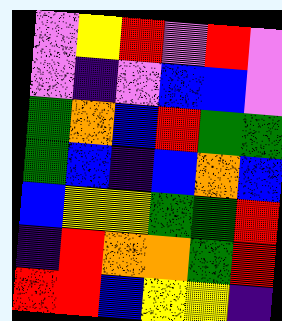[["violet", "yellow", "red", "violet", "red", "violet"], ["violet", "indigo", "violet", "blue", "blue", "violet"], ["green", "orange", "blue", "red", "green", "green"], ["green", "blue", "indigo", "blue", "orange", "blue"], ["blue", "yellow", "yellow", "green", "green", "red"], ["indigo", "red", "orange", "orange", "green", "red"], ["red", "red", "blue", "yellow", "yellow", "indigo"]]